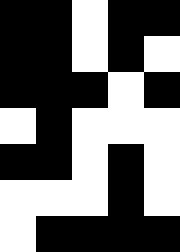[["black", "black", "white", "black", "black"], ["black", "black", "white", "black", "white"], ["black", "black", "black", "white", "black"], ["white", "black", "white", "white", "white"], ["black", "black", "white", "black", "white"], ["white", "white", "white", "black", "white"], ["white", "black", "black", "black", "black"]]